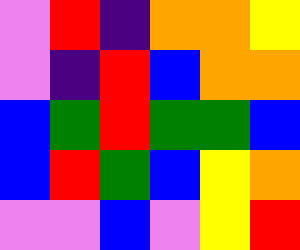[["violet", "red", "indigo", "orange", "orange", "yellow"], ["violet", "indigo", "red", "blue", "orange", "orange"], ["blue", "green", "red", "green", "green", "blue"], ["blue", "red", "green", "blue", "yellow", "orange"], ["violet", "violet", "blue", "violet", "yellow", "red"]]